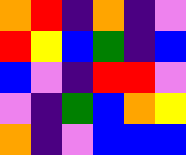[["orange", "red", "indigo", "orange", "indigo", "violet"], ["red", "yellow", "blue", "green", "indigo", "blue"], ["blue", "violet", "indigo", "red", "red", "violet"], ["violet", "indigo", "green", "blue", "orange", "yellow"], ["orange", "indigo", "violet", "blue", "blue", "blue"]]